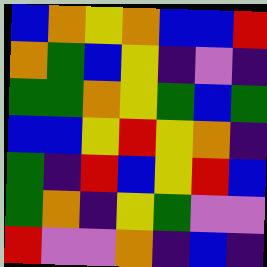[["blue", "orange", "yellow", "orange", "blue", "blue", "red"], ["orange", "green", "blue", "yellow", "indigo", "violet", "indigo"], ["green", "green", "orange", "yellow", "green", "blue", "green"], ["blue", "blue", "yellow", "red", "yellow", "orange", "indigo"], ["green", "indigo", "red", "blue", "yellow", "red", "blue"], ["green", "orange", "indigo", "yellow", "green", "violet", "violet"], ["red", "violet", "violet", "orange", "indigo", "blue", "indigo"]]